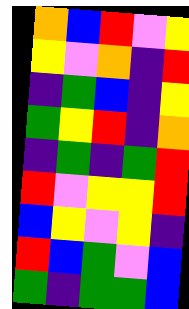[["orange", "blue", "red", "violet", "yellow"], ["yellow", "violet", "orange", "indigo", "red"], ["indigo", "green", "blue", "indigo", "yellow"], ["green", "yellow", "red", "indigo", "orange"], ["indigo", "green", "indigo", "green", "red"], ["red", "violet", "yellow", "yellow", "red"], ["blue", "yellow", "violet", "yellow", "indigo"], ["red", "blue", "green", "violet", "blue"], ["green", "indigo", "green", "green", "blue"]]